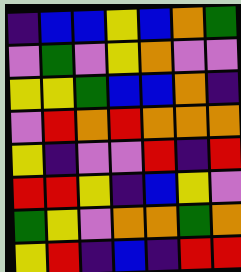[["indigo", "blue", "blue", "yellow", "blue", "orange", "green"], ["violet", "green", "violet", "yellow", "orange", "violet", "violet"], ["yellow", "yellow", "green", "blue", "blue", "orange", "indigo"], ["violet", "red", "orange", "red", "orange", "orange", "orange"], ["yellow", "indigo", "violet", "violet", "red", "indigo", "red"], ["red", "red", "yellow", "indigo", "blue", "yellow", "violet"], ["green", "yellow", "violet", "orange", "orange", "green", "orange"], ["yellow", "red", "indigo", "blue", "indigo", "red", "red"]]